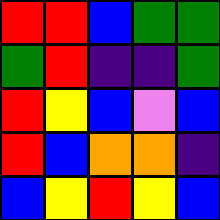[["red", "red", "blue", "green", "green"], ["green", "red", "indigo", "indigo", "green"], ["red", "yellow", "blue", "violet", "blue"], ["red", "blue", "orange", "orange", "indigo"], ["blue", "yellow", "red", "yellow", "blue"]]